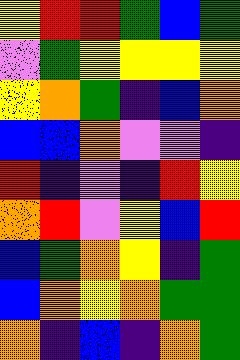[["yellow", "red", "red", "green", "blue", "green"], ["violet", "green", "yellow", "yellow", "yellow", "yellow"], ["yellow", "orange", "green", "indigo", "blue", "orange"], ["blue", "blue", "orange", "violet", "violet", "indigo"], ["red", "indigo", "violet", "indigo", "red", "yellow"], ["orange", "red", "violet", "yellow", "blue", "red"], ["blue", "green", "orange", "yellow", "indigo", "green"], ["blue", "orange", "yellow", "orange", "green", "green"], ["orange", "indigo", "blue", "indigo", "orange", "green"]]